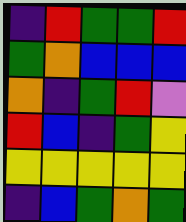[["indigo", "red", "green", "green", "red"], ["green", "orange", "blue", "blue", "blue"], ["orange", "indigo", "green", "red", "violet"], ["red", "blue", "indigo", "green", "yellow"], ["yellow", "yellow", "yellow", "yellow", "yellow"], ["indigo", "blue", "green", "orange", "green"]]